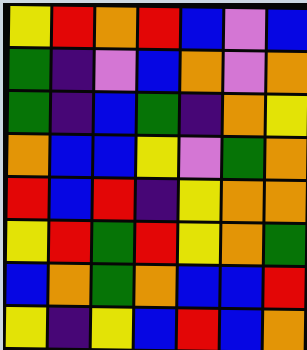[["yellow", "red", "orange", "red", "blue", "violet", "blue"], ["green", "indigo", "violet", "blue", "orange", "violet", "orange"], ["green", "indigo", "blue", "green", "indigo", "orange", "yellow"], ["orange", "blue", "blue", "yellow", "violet", "green", "orange"], ["red", "blue", "red", "indigo", "yellow", "orange", "orange"], ["yellow", "red", "green", "red", "yellow", "orange", "green"], ["blue", "orange", "green", "orange", "blue", "blue", "red"], ["yellow", "indigo", "yellow", "blue", "red", "blue", "orange"]]